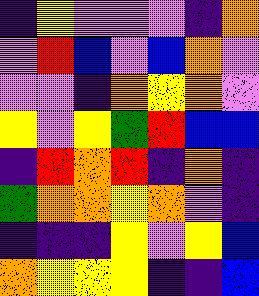[["indigo", "yellow", "violet", "violet", "violet", "indigo", "orange"], ["violet", "red", "blue", "violet", "blue", "orange", "violet"], ["violet", "violet", "indigo", "orange", "yellow", "orange", "violet"], ["yellow", "violet", "yellow", "green", "red", "blue", "blue"], ["indigo", "red", "orange", "red", "indigo", "orange", "indigo"], ["green", "orange", "orange", "yellow", "orange", "violet", "indigo"], ["indigo", "indigo", "indigo", "yellow", "violet", "yellow", "blue"], ["orange", "yellow", "yellow", "yellow", "indigo", "indigo", "blue"]]